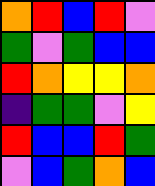[["orange", "red", "blue", "red", "violet"], ["green", "violet", "green", "blue", "blue"], ["red", "orange", "yellow", "yellow", "orange"], ["indigo", "green", "green", "violet", "yellow"], ["red", "blue", "blue", "red", "green"], ["violet", "blue", "green", "orange", "blue"]]